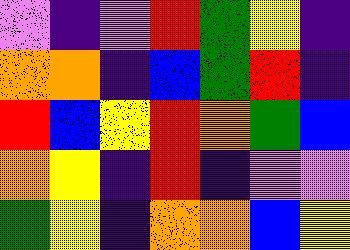[["violet", "indigo", "violet", "red", "green", "yellow", "indigo"], ["orange", "orange", "indigo", "blue", "green", "red", "indigo"], ["red", "blue", "yellow", "red", "orange", "green", "blue"], ["orange", "yellow", "indigo", "red", "indigo", "violet", "violet"], ["green", "yellow", "indigo", "orange", "orange", "blue", "yellow"]]